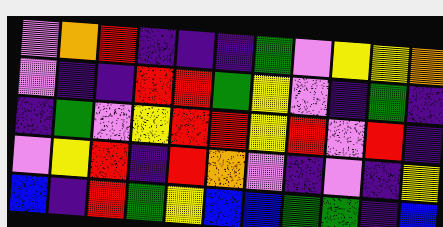[["violet", "orange", "red", "indigo", "indigo", "indigo", "green", "violet", "yellow", "yellow", "orange"], ["violet", "indigo", "indigo", "red", "red", "green", "yellow", "violet", "indigo", "green", "indigo"], ["indigo", "green", "violet", "yellow", "red", "red", "yellow", "red", "violet", "red", "indigo"], ["violet", "yellow", "red", "indigo", "red", "orange", "violet", "indigo", "violet", "indigo", "yellow"], ["blue", "indigo", "red", "green", "yellow", "blue", "blue", "green", "green", "indigo", "blue"]]